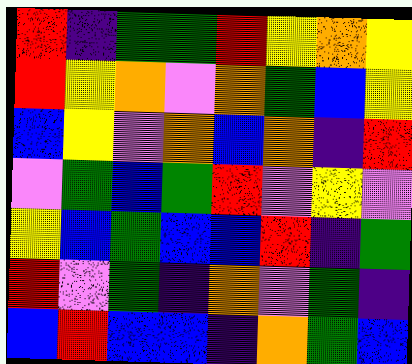[["red", "indigo", "green", "green", "red", "yellow", "orange", "yellow"], ["red", "yellow", "orange", "violet", "orange", "green", "blue", "yellow"], ["blue", "yellow", "violet", "orange", "blue", "orange", "indigo", "red"], ["violet", "green", "blue", "green", "red", "violet", "yellow", "violet"], ["yellow", "blue", "green", "blue", "blue", "red", "indigo", "green"], ["red", "violet", "green", "indigo", "orange", "violet", "green", "indigo"], ["blue", "red", "blue", "blue", "indigo", "orange", "green", "blue"]]